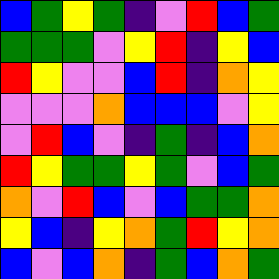[["blue", "green", "yellow", "green", "indigo", "violet", "red", "blue", "green"], ["green", "green", "green", "violet", "yellow", "red", "indigo", "yellow", "blue"], ["red", "yellow", "violet", "violet", "blue", "red", "indigo", "orange", "yellow"], ["violet", "violet", "violet", "orange", "blue", "blue", "blue", "violet", "yellow"], ["violet", "red", "blue", "violet", "indigo", "green", "indigo", "blue", "orange"], ["red", "yellow", "green", "green", "yellow", "green", "violet", "blue", "green"], ["orange", "violet", "red", "blue", "violet", "blue", "green", "green", "orange"], ["yellow", "blue", "indigo", "yellow", "orange", "green", "red", "yellow", "orange"], ["blue", "violet", "blue", "orange", "indigo", "green", "blue", "orange", "green"]]